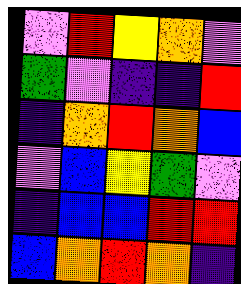[["violet", "red", "yellow", "orange", "violet"], ["green", "violet", "indigo", "indigo", "red"], ["indigo", "orange", "red", "orange", "blue"], ["violet", "blue", "yellow", "green", "violet"], ["indigo", "blue", "blue", "red", "red"], ["blue", "orange", "red", "orange", "indigo"]]